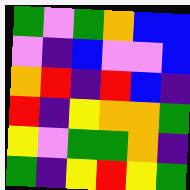[["green", "violet", "green", "orange", "blue", "blue"], ["violet", "indigo", "blue", "violet", "violet", "blue"], ["orange", "red", "indigo", "red", "blue", "indigo"], ["red", "indigo", "yellow", "orange", "orange", "green"], ["yellow", "violet", "green", "green", "orange", "indigo"], ["green", "indigo", "yellow", "red", "yellow", "green"]]